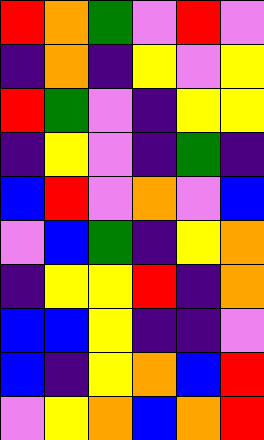[["red", "orange", "green", "violet", "red", "violet"], ["indigo", "orange", "indigo", "yellow", "violet", "yellow"], ["red", "green", "violet", "indigo", "yellow", "yellow"], ["indigo", "yellow", "violet", "indigo", "green", "indigo"], ["blue", "red", "violet", "orange", "violet", "blue"], ["violet", "blue", "green", "indigo", "yellow", "orange"], ["indigo", "yellow", "yellow", "red", "indigo", "orange"], ["blue", "blue", "yellow", "indigo", "indigo", "violet"], ["blue", "indigo", "yellow", "orange", "blue", "red"], ["violet", "yellow", "orange", "blue", "orange", "red"]]